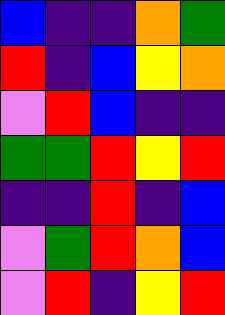[["blue", "indigo", "indigo", "orange", "green"], ["red", "indigo", "blue", "yellow", "orange"], ["violet", "red", "blue", "indigo", "indigo"], ["green", "green", "red", "yellow", "red"], ["indigo", "indigo", "red", "indigo", "blue"], ["violet", "green", "red", "orange", "blue"], ["violet", "red", "indigo", "yellow", "red"]]